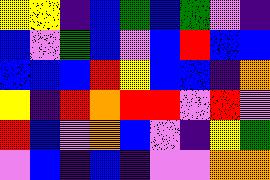[["yellow", "yellow", "indigo", "blue", "green", "blue", "green", "violet", "indigo"], ["blue", "violet", "green", "blue", "violet", "blue", "red", "blue", "blue"], ["blue", "blue", "blue", "red", "yellow", "blue", "blue", "indigo", "orange"], ["yellow", "indigo", "red", "orange", "red", "red", "violet", "red", "violet"], ["red", "blue", "violet", "orange", "blue", "violet", "indigo", "yellow", "green"], ["violet", "blue", "indigo", "blue", "indigo", "violet", "violet", "orange", "orange"]]